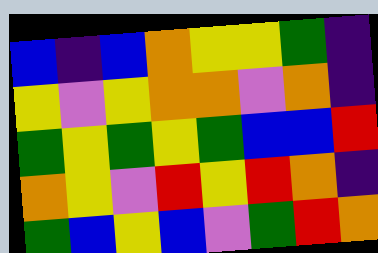[["blue", "indigo", "blue", "orange", "yellow", "yellow", "green", "indigo"], ["yellow", "violet", "yellow", "orange", "orange", "violet", "orange", "indigo"], ["green", "yellow", "green", "yellow", "green", "blue", "blue", "red"], ["orange", "yellow", "violet", "red", "yellow", "red", "orange", "indigo"], ["green", "blue", "yellow", "blue", "violet", "green", "red", "orange"]]